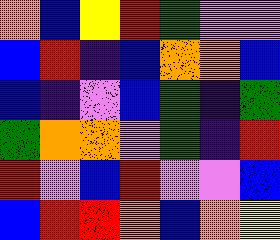[["orange", "blue", "yellow", "red", "green", "violet", "violet"], ["blue", "red", "indigo", "blue", "orange", "orange", "blue"], ["blue", "indigo", "violet", "blue", "green", "indigo", "green"], ["green", "orange", "orange", "violet", "green", "indigo", "red"], ["red", "violet", "blue", "red", "violet", "violet", "blue"], ["blue", "red", "red", "orange", "blue", "orange", "yellow"]]